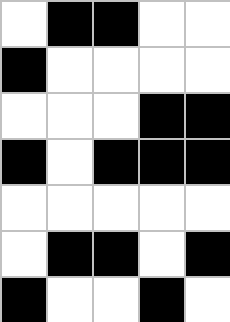[["white", "black", "black", "white", "white"], ["black", "white", "white", "white", "white"], ["white", "white", "white", "black", "black"], ["black", "white", "black", "black", "black"], ["white", "white", "white", "white", "white"], ["white", "black", "black", "white", "black"], ["black", "white", "white", "black", "white"]]